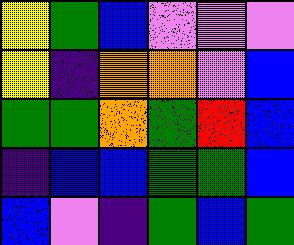[["yellow", "green", "blue", "violet", "violet", "violet"], ["yellow", "indigo", "orange", "orange", "violet", "blue"], ["green", "green", "orange", "green", "red", "blue"], ["indigo", "blue", "blue", "green", "green", "blue"], ["blue", "violet", "indigo", "green", "blue", "green"]]